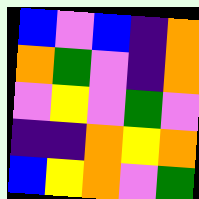[["blue", "violet", "blue", "indigo", "orange"], ["orange", "green", "violet", "indigo", "orange"], ["violet", "yellow", "violet", "green", "violet"], ["indigo", "indigo", "orange", "yellow", "orange"], ["blue", "yellow", "orange", "violet", "green"]]